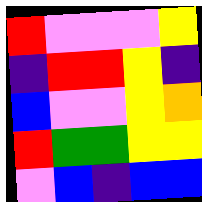[["red", "violet", "violet", "violet", "yellow"], ["indigo", "red", "red", "yellow", "indigo"], ["blue", "violet", "violet", "yellow", "orange"], ["red", "green", "green", "yellow", "yellow"], ["violet", "blue", "indigo", "blue", "blue"]]